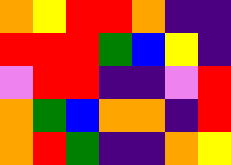[["orange", "yellow", "red", "red", "orange", "indigo", "indigo"], ["red", "red", "red", "green", "blue", "yellow", "indigo"], ["violet", "red", "red", "indigo", "indigo", "violet", "red"], ["orange", "green", "blue", "orange", "orange", "indigo", "red"], ["orange", "red", "green", "indigo", "indigo", "orange", "yellow"]]